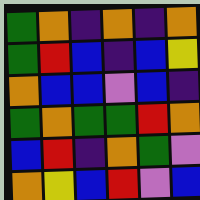[["green", "orange", "indigo", "orange", "indigo", "orange"], ["green", "red", "blue", "indigo", "blue", "yellow"], ["orange", "blue", "blue", "violet", "blue", "indigo"], ["green", "orange", "green", "green", "red", "orange"], ["blue", "red", "indigo", "orange", "green", "violet"], ["orange", "yellow", "blue", "red", "violet", "blue"]]